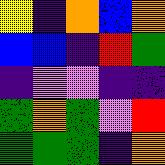[["yellow", "indigo", "orange", "blue", "orange"], ["blue", "blue", "indigo", "red", "green"], ["indigo", "violet", "violet", "indigo", "indigo"], ["green", "orange", "green", "violet", "red"], ["green", "green", "green", "indigo", "orange"]]